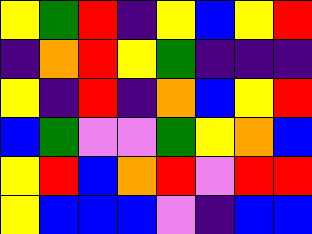[["yellow", "green", "red", "indigo", "yellow", "blue", "yellow", "red"], ["indigo", "orange", "red", "yellow", "green", "indigo", "indigo", "indigo"], ["yellow", "indigo", "red", "indigo", "orange", "blue", "yellow", "red"], ["blue", "green", "violet", "violet", "green", "yellow", "orange", "blue"], ["yellow", "red", "blue", "orange", "red", "violet", "red", "red"], ["yellow", "blue", "blue", "blue", "violet", "indigo", "blue", "blue"]]